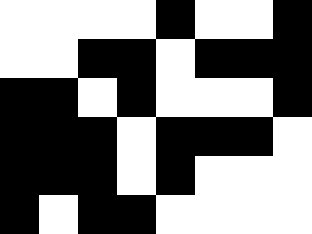[["white", "white", "white", "white", "black", "white", "white", "black"], ["white", "white", "black", "black", "white", "black", "black", "black"], ["black", "black", "white", "black", "white", "white", "white", "black"], ["black", "black", "black", "white", "black", "black", "black", "white"], ["black", "black", "black", "white", "black", "white", "white", "white"], ["black", "white", "black", "black", "white", "white", "white", "white"]]